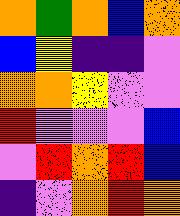[["orange", "green", "orange", "blue", "orange"], ["blue", "yellow", "indigo", "indigo", "violet"], ["orange", "orange", "yellow", "violet", "violet"], ["red", "violet", "violet", "violet", "blue"], ["violet", "red", "orange", "red", "blue"], ["indigo", "violet", "orange", "red", "orange"]]